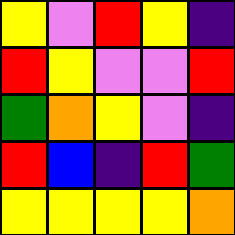[["yellow", "violet", "red", "yellow", "indigo"], ["red", "yellow", "violet", "violet", "red"], ["green", "orange", "yellow", "violet", "indigo"], ["red", "blue", "indigo", "red", "green"], ["yellow", "yellow", "yellow", "yellow", "orange"]]